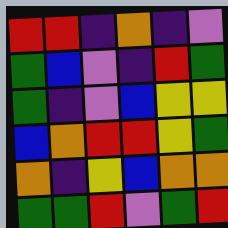[["red", "red", "indigo", "orange", "indigo", "violet"], ["green", "blue", "violet", "indigo", "red", "green"], ["green", "indigo", "violet", "blue", "yellow", "yellow"], ["blue", "orange", "red", "red", "yellow", "green"], ["orange", "indigo", "yellow", "blue", "orange", "orange"], ["green", "green", "red", "violet", "green", "red"]]